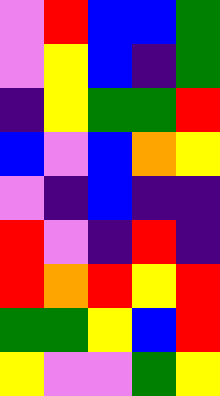[["violet", "red", "blue", "blue", "green"], ["violet", "yellow", "blue", "indigo", "green"], ["indigo", "yellow", "green", "green", "red"], ["blue", "violet", "blue", "orange", "yellow"], ["violet", "indigo", "blue", "indigo", "indigo"], ["red", "violet", "indigo", "red", "indigo"], ["red", "orange", "red", "yellow", "red"], ["green", "green", "yellow", "blue", "red"], ["yellow", "violet", "violet", "green", "yellow"]]